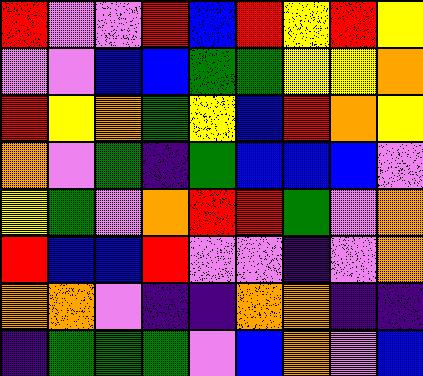[["red", "violet", "violet", "red", "blue", "red", "yellow", "red", "yellow"], ["violet", "violet", "blue", "blue", "green", "green", "yellow", "yellow", "orange"], ["red", "yellow", "orange", "green", "yellow", "blue", "red", "orange", "yellow"], ["orange", "violet", "green", "indigo", "green", "blue", "blue", "blue", "violet"], ["yellow", "green", "violet", "orange", "red", "red", "green", "violet", "orange"], ["red", "blue", "blue", "red", "violet", "violet", "indigo", "violet", "orange"], ["orange", "orange", "violet", "indigo", "indigo", "orange", "orange", "indigo", "indigo"], ["indigo", "green", "green", "green", "violet", "blue", "orange", "violet", "blue"]]